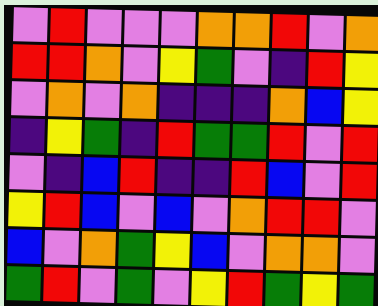[["violet", "red", "violet", "violet", "violet", "orange", "orange", "red", "violet", "orange"], ["red", "red", "orange", "violet", "yellow", "green", "violet", "indigo", "red", "yellow"], ["violet", "orange", "violet", "orange", "indigo", "indigo", "indigo", "orange", "blue", "yellow"], ["indigo", "yellow", "green", "indigo", "red", "green", "green", "red", "violet", "red"], ["violet", "indigo", "blue", "red", "indigo", "indigo", "red", "blue", "violet", "red"], ["yellow", "red", "blue", "violet", "blue", "violet", "orange", "red", "red", "violet"], ["blue", "violet", "orange", "green", "yellow", "blue", "violet", "orange", "orange", "violet"], ["green", "red", "violet", "green", "violet", "yellow", "red", "green", "yellow", "green"]]